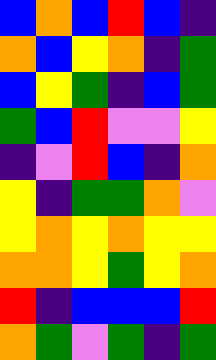[["blue", "orange", "blue", "red", "blue", "indigo"], ["orange", "blue", "yellow", "orange", "indigo", "green"], ["blue", "yellow", "green", "indigo", "blue", "green"], ["green", "blue", "red", "violet", "violet", "yellow"], ["indigo", "violet", "red", "blue", "indigo", "orange"], ["yellow", "indigo", "green", "green", "orange", "violet"], ["yellow", "orange", "yellow", "orange", "yellow", "yellow"], ["orange", "orange", "yellow", "green", "yellow", "orange"], ["red", "indigo", "blue", "blue", "blue", "red"], ["orange", "green", "violet", "green", "indigo", "green"]]